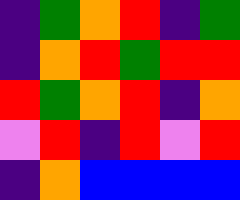[["indigo", "green", "orange", "red", "indigo", "green"], ["indigo", "orange", "red", "green", "red", "red"], ["red", "green", "orange", "red", "indigo", "orange"], ["violet", "red", "indigo", "red", "violet", "red"], ["indigo", "orange", "blue", "blue", "blue", "blue"]]